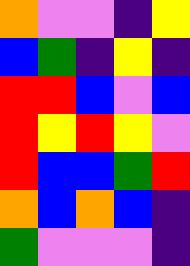[["orange", "violet", "violet", "indigo", "yellow"], ["blue", "green", "indigo", "yellow", "indigo"], ["red", "red", "blue", "violet", "blue"], ["red", "yellow", "red", "yellow", "violet"], ["red", "blue", "blue", "green", "red"], ["orange", "blue", "orange", "blue", "indigo"], ["green", "violet", "violet", "violet", "indigo"]]